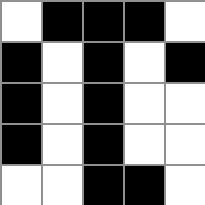[["white", "black", "black", "black", "white"], ["black", "white", "black", "white", "black"], ["black", "white", "black", "white", "white"], ["black", "white", "black", "white", "white"], ["white", "white", "black", "black", "white"]]